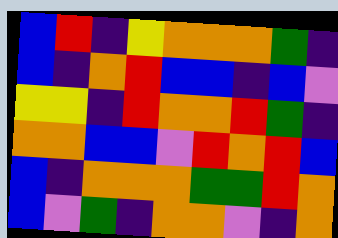[["blue", "red", "indigo", "yellow", "orange", "orange", "orange", "green", "indigo"], ["blue", "indigo", "orange", "red", "blue", "blue", "indigo", "blue", "violet"], ["yellow", "yellow", "indigo", "red", "orange", "orange", "red", "green", "indigo"], ["orange", "orange", "blue", "blue", "violet", "red", "orange", "red", "blue"], ["blue", "indigo", "orange", "orange", "orange", "green", "green", "red", "orange"], ["blue", "violet", "green", "indigo", "orange", "orange", "violet", "indigo", "orange"]]